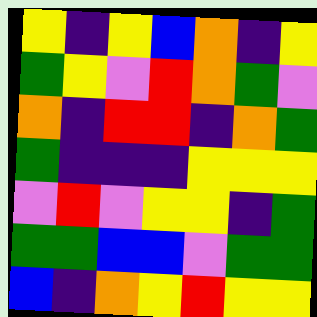[["yellow", "indigo", "yellow", "blue", "orange", "indigo", "yellow"], ["green", "yellow", "violet", "red", "orange", "green", "violet"], ["orange", "indigo", "red", "red", "indigo", "orange", "green"], ["green", "indigo", "indigo", "indigo", "yellow", "yellow", "yellow"], ["violet", "red", "violet", "yellow", "yellow", "indigo", "green"], ["green", "green", "blue", "blue", "violet", "green", "green"], ["blue", "indigo", "orange", "yellow", "red", "yellow", "yellow"]]